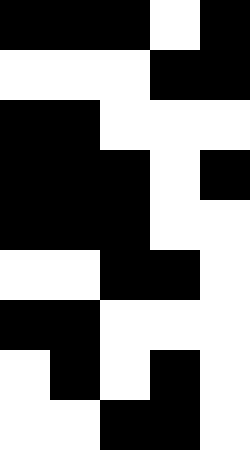[["black", "black", "black", "white", "black"], ["white", "white", "white", "black", "black"], ["black", "black", "white", "white", "white"], ["black", "black", "black", "white", "black"], ["black", "black", "black", "white", "white"], ["white", "white", "black", "black", "white"], ["black", "black", "white", "white", "white"], ["white", "black", "white", "black", "white"], ["white", "white", "black", "black", "white"]]